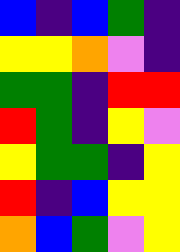[["blue", "indigo", "blue", "green", "indigo"], ["yellow", "yellow", "orange", "violet", "indigo"], ["green", "green", "indigo", "red", "red"], ["red", "green", "indigo", "yellow", "violet"], ["yellow", "green", "green", "indigo", "yellow"], ["red", "indigo", "blue", "yellow", "yellow"], ["orange", "blue", "green", "violet", "yellow"]]